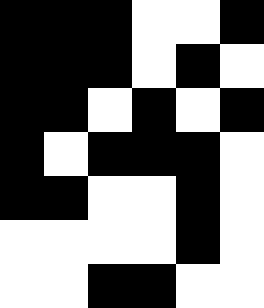[["black", "black", "black", "white", "white", "black"], ["black", "black", "black", "white", "black", "white"], ["black", "black", "white", "black", "white", "black"], ["black", "white", "black", "black", "black", "white"], ["black", "black", "white", "white", "black", "white"], ["white", "white", "white", "white", "black", "white"], ["white", "white", "black", "black", "white", "white"]]